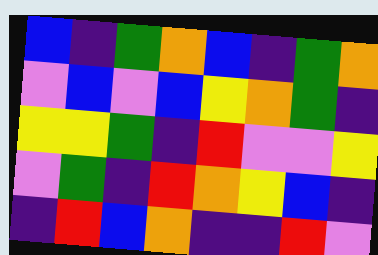[["blue", "indigo", "green", "orange", "blue", "indigo", "green", "orange"], ["violet", "blue", "violet", "blue", "yellow", "orange", "green", "indigo"], ["yellow", "yellow", "green", "indigo", "red", "violet", "violet", "yellow"], ["violet", "green", "indigo", "red", "orange", "yellow", "blue", "indigo"], ["indigo", "red", "blue", "orange", "indigo", "indigo", "red", "violet"]]